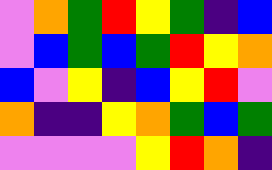[["violet", "orange", "green", "red", "yellow", "green", "indigo", "blue"], ["violet", "blue", "green", "blue", "green", "red", "yellow", "orange"], ["blue", "violet", "yellow", "indigo", "blue", "yellow", "red", "violet"], ["orange", "indigo", "indigo", "yellow", "orange", "green", "blue", "green"], ["violet", "violet", "violet", "violet", "yellow", "red", "orange", "indigo"]]